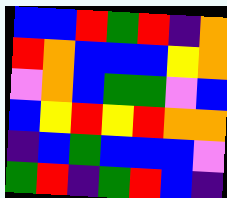[["blue", "blue", "red", "green", "red", "indigo", "orange"], ["red", "orange", "blue", "blue", "blue", "yellow", "orange"], ["violet", "orange", "blue", "green", "green", "violet", "blue"], ["blue", "yellow", "red", "yellow", "red", "orange", "orange"], ["indigo", "blue", "green", "blue", "blue", "blue", "violet"], ["green", "red", "indigo", "green", "red", "blue", "indigo"]]